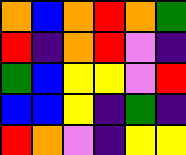[["orange", "blue", "orange", "red", "orange", "green"], ["red", "indigo", "orange", "red", "violet", "indigo"], ["green", "blue", "yellow", "yellow", "violet", "red"], ["blue", "blue", "yellow", "indigo", "green", "indigo"], ["red", "orange", "violet", "indigo", "yellow", "yellow"]]